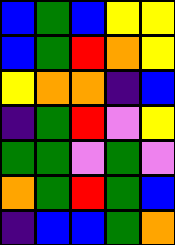[["blue", "green", "blue", "yellow", "yellow"], ["blue", "green", "red", "orange", "yellow"], ["yellow", "orange", "orange", "indigo", "blue"], ["indigo", "green", "red", "violet", "yellow"], ["green", "green", "violet", "green", "violet"], ["orange", "green", "red", "green", "blue"], ["indigo", "blue", "blue", "green", "orange"]]